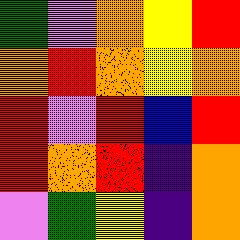[["green", "violet", "orange", "yellow", "red"], ["orange", "red", "orange", "yellow", "orange"], ["red", "violet", "red", "blue", "red"], ["red", "orange", "red", "indigo", "orange"], ["violet", "green", "yellow", "indigo", "orange"]]